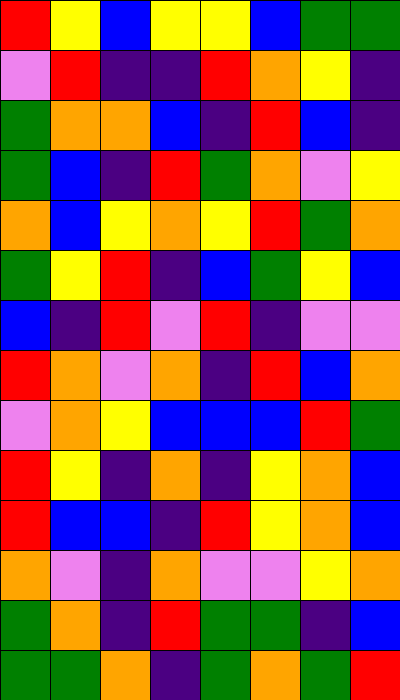[["red", "yellow", "blue", "yellow", "yellow", "blue", "green", "green"], ["violet", "red", "indigo", "indigo", "red", "orange", "yellow", "indigo"], ["green", "orange", "orange", "blue", "indigo", "red", "blue", "indigo"], ["green", "blue", "indigo", "red", "green", "orange", "violet", "yellow"], ["orange", "blue", "yellow", "orange", "yellow", "red", "green", "orange"], ["green", "yellow", "red", "indigo", "blue", "green", "yellow", "blue"], ["blue", "indigo", "red", "violet", "red", "indigo", "violet", "violet"], ["red", "orange", "violet", "orange", "indigo", "red", "blue", "orange"], ["violet", "orange", "yellow", "blue", "blue", "blue", "red", "green"], ["red", "yellow", "indigo", "orange", "indigo", "yellow", "orange", "blue"], ["red", "blue", "blue", "indigo", "red", "yellow", "orange", "blue"], ["orange", "violet", "indigo", "orange", "violet", "violet", "yellow", "orange"], ["green", "orange", "indigo", "red", "green", "green", "indigo", "blue"], ["green", "green", "orange", "indigo", "green", "orange", "green", "red"]]